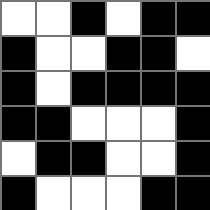[["white", "white", "black", "white", "black", "black"], ["black", "white", "white", "black", "black", "white"], ["black", "white", "black", "black", "black", "black"], ["black", "black", "white", "white", "white", "black"], ["white", "black", "black", "white", "white", "black"], ["black", "white", "white", "white", "black", "black"]]